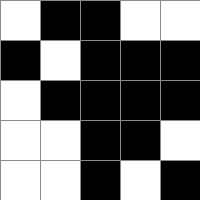[["white", "black", "black", "white", "white"], ["black", "white", "black", "black", "black"], ["white", "black", "black", "black", "black"], ["white", "white", "black", "black", "white"], ["white", "white", "black", "white", "black"]]